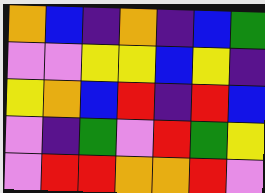[["orange", "blue", "indigo", "orange", "indigo", "blue", "green"], ["violet", "violet", "yellow", "yellow", "blue", "yellow", "indigo"], ["yellow", "orange", "blue", "red", "indigo", "red", "blue"], ["violet", "indigo", "green", "violet", "red", "green", "yellow"], ["violet", "red", "red", "orange", "orange", "red", "violet"]]